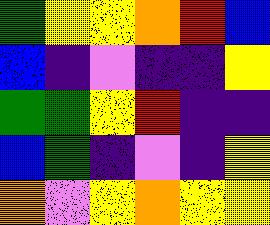[["green", "yellow", "yellow", "orange", "red", "blue"], ["blue", "indigo", "violet", "indigo", "indigo", "yellow"], ["green", "green", "yellow", "red", "indigo", "indigo"], ["blue", "green", "indigo", "violet", "indigo", "yellow"], ["orange", "violet", "yellow", "orange", "yellow", "yellow"]]